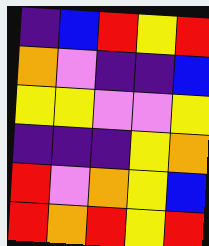[["indigo", "blue", "red", "yellow", "red"], ["orange", "violet", "indigo", "indigo", "blue"], ["yellow", "yellow", "violet", "violet", "yellow"], ["indigo", "indigo", "indigo", "yellow", "orange"], ["red", "violet", "orange", "yellow", "blue"], ["red", "orange", "red", "yellow", "red"]]